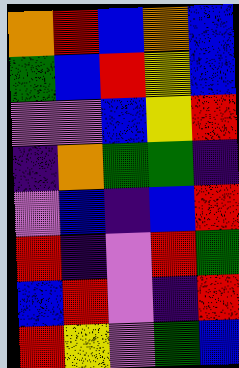[["orange", "red", "blue", "orange", "blue"], ["green", "blue", "red", "yellow", "blue"], ["violet", "violet", "blue", "yellow", "red"], ["indigo", "orange", "green", "green", "indigo"], ["violet", "blue", "indigo", "blue", "red"], ["red", "indigo", "violet", "red", "green"], ["blue", "red", "violet", "indigo", "red"], ["red", "yellow", "violet", "green", "blue"]]